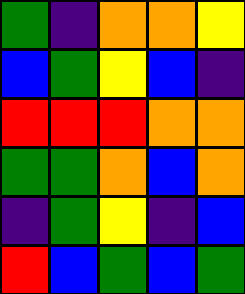[["green", "indigo", "orange", "orange", "yellow"], ["blue", "green", "yellow", "blue", "indigo"], ["red", "red", "red", "orange", "orange"], ["green", "green", "orange", "blue", "orange"], ["indigo", "green", "yellow", "indigo", "blue"], ["red", "blue", "green", "blue", "green"]]